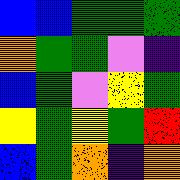[["blue", "blue", "green", "green", "green"], ["orange", "green", "green", "violet", "indigo"], ["blue", "green", "violet", "yellow", "green"], ["yellow", "green", "yellow", "green", "red"], ["blue", "green", "orange", "indigo", "orange"]]